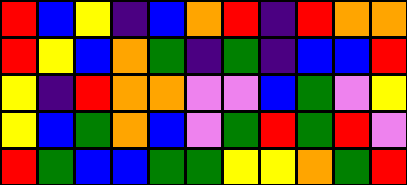[["red", "blue", "yellow", "indigo", "blue", "orange", "red", "indigo", "red", "orange", "orange"], ["red", "yellow", "blue", "orange", "green", "indigo", "green", "indigo", "blue", "blue", "red"], ["yellow", "indigo", "red", "orange", "orange", "violet", "violet", "blue", "green", "violet", "yellow"], ["yellow", "blue", "green", "orange", "blue", "violet", "green", "red", "green", "red", "violet"], ["red", "green", "blue", "blue", "green", "green", "yellow", "yellow", "orange", "green", "red"]]